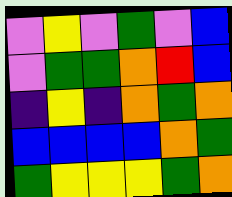[["violet", "yellow", "violet", "green", "violet", "blue"], ["violet", "green", "green", "orange", "red", "blue"], ["indigo", "yellow", "indigo", "orange", "green", "orange"], ["blue", "blue", "blue", "blue", "orange", "green"], ["green", "yellow", "yellow", "yellow", "green", "orange"]]